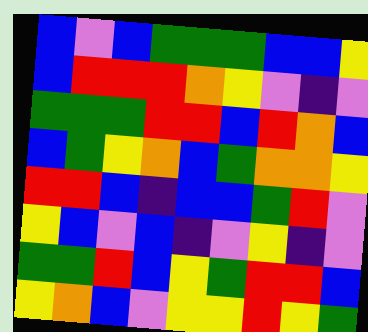[["blue", "violet", "blue", "green", "green", "green", "blue", "blue", "yellow"], ["blue", "red", "red", "red", "orange", "yellow", "violet", "indigo", "violet"], ["green", "green", "green", "red", "red", "blue", "red", "orange", "blue"], ["blue", "green", "yellow", "orange", "blue", "green", "orange", "orange", "yellow"], ["red", "red", "blue", "indigo", "blue", "blue", "green", "red", "violet"], ["yellow", "blue", "violet", "blue", "indigo", "violet", "yellow", "indigo", "violet"], ["green", "green", "red", "blue", "yellow", "green", "red", "red", "blue"], ["yellow", "orange", "blue", "violet", "yellow", "yellow", "red", "yellow", "green"]]